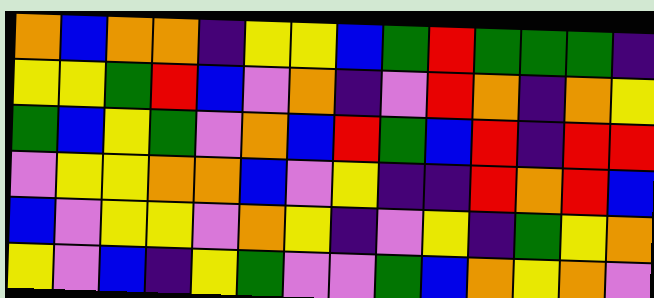[["orange", "blue", "orange", "orange", "indigo", "yellow", "yellow", "blue", "green", "red", "green", "green", "green", "indigo"], ["yellow", "yellow", "green", "red", "blue", "violet", "orange", "indigo", "violet", "red", "orange", "indigo", "orange", "yellow"], ["green", "blue", "yellow", "green", "violet", "orange", "blue", "red", "green", "blue", "red", "indigo", "red", "red"], ["violet", "yellow", "yellow", "orange", "orange", "blue", "violet", "yellow", "indigo", "indigo", "red", "orange", "red", "blue"], ["blue", "violet", "yellow", "yellow", "violet", "orange", "yellow", "indigo", "violet", "yellow", "indigo", "green", "yellow", "orange"], ["yellow", "violet", "blue", "indigo", "yellow", "green", "violet", "violet", "green", "blue", "orange", "yellow", "orange", "violet"]]